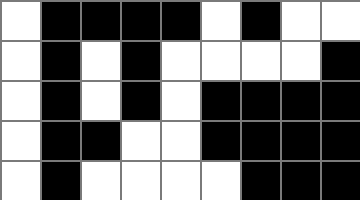[["white", "black", "black", "black", "black", "white", "black", "white", "white"], ["white", "black", "white", "black", "white", "white", "white", "white", "black"], ["white", "black", "white", "black", "white", "black", "black", "black", "black"], ["white", "black", "black", "white", "white", "black", "black", "black", "black"], ["white", "black", "white", "white", "white", "white", "black", "black", "black"]]